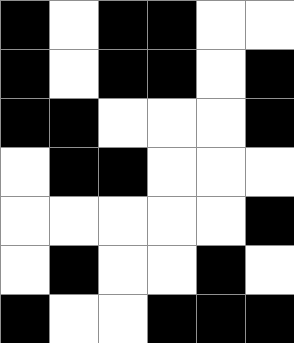[["black", "white", "black", "black", "white", "white"], ["black", "white", "black", "black", "white", "black"], ["black", "black", "white", "white", "white", "black"], ["white", "black", "black", "white", "white", "white"], ["white", "white", "white", "white", "white", "black"], ["white", "black", "white", "white", "black", "white"], ["black", "white", "white", "black", "black", "black"]]